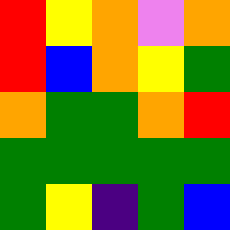[["red", "yellow", "orange", "violet", "orange"], ["red", "blue", "orange", "yellow", "green"], ["orange", "green", "green", "orange", "red"], ["green", "green", "green", "green", "green"], ["green", "yellow", "indigo", "green", "blue"]]